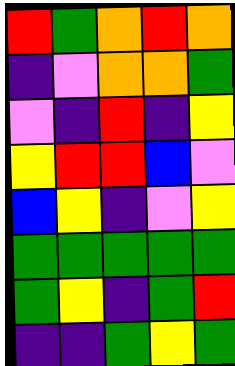[["red", "green", "orange", "red", "orange"], ["indigo", "violet", "orange", "orange", "green"], ["violet", "indigo", "red", "indigo", "yellow"], ["yellow", "red", "red", "blue", "violet"], ["blue", "yellow", "indigo", "violet", "yellow"], ["green", "green", "green", "green", "green"], ["green", "yellow", "indigo", "green", "red"], ["indigo", "indigo", "green", "yellow", "green"]]